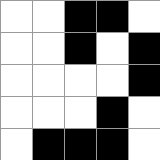[["white", "white", "black", "black", "white"], ["white", "white", "black", "white", "black"], ["white", "white", "white", "white", "black"], ["white", "white", "white", "black", "white"], ["white", "black", "black", "black", "white"]]